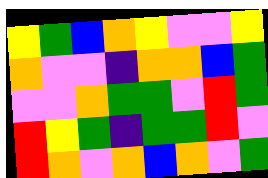[["yellow", "green", "blue", "orange", "yellow", "violet", "violet", "yellow"], ["orange", "violet", "violet", "indigo", "orange", "orange", "blue", "green"], ["violet", "violet", "orange", "green", "green", "violet", "red", "green"], ["red", "yellow", "green", "indigo", "green", "green", "red", "violet"], ["red", "orange", "violet", "orange", "blue", "orange", "violet", "green"]]